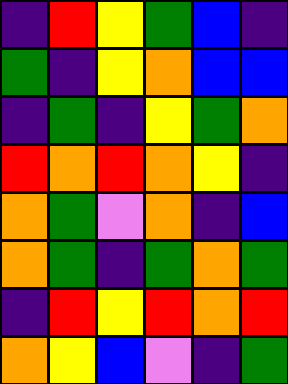[["indigo", "red", "yellow", "green", "blue", "indigo"], ["green", "indigo", "yellow", "orange", "blue", "blue"], ["indigo", "green", "indigo", "yellow", "green", "orange"], ["red", "orange", "red", "orange", "yellow", "indigo"], ["orange", "green", "violet", "orange", "indigo", "blue"], ["orange", "green", "indigo", "green", "orange", "green"], ["indigo", "red", "yellow", "red", "orange", "red"], ["orange", "yellow", "blue", "violet", "indigo", "green"]]